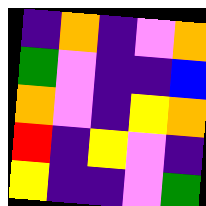[["indigo", "orange", "indigo", "violet", "orange"], ["green", "violet", "indigo", "indigo", "blue"], ["orange", "violet", "indigo", "yellow", "orange"], ["red", "indigo", "yellow", "violet", "indigo"], ["yellow", "indigo", "indigo", "violet", "green"]]